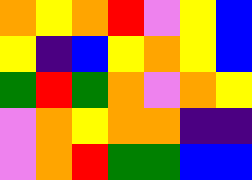[["orange", "yellow", "orange", "red", "violet", "yellow", "blue"], ["yellow", "indigo", "blue", "yellow", "orange", "yellow", "blue"], ["green", "red", "green", "orange", "violet", "orange", "yellow"], ["violet", "orange", "yellow", "orange", "orange", "indigo", "indigo"], ["violet", "orange", "red", "green", "green", "blue", "blue"]]